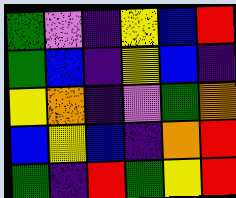[["green", "violet", "indigo", "yellow", "blue", "red"], ["green", "blue", "indigo", "yellow", "blue", "indigo"], ["yellow", "orange", "indigo", "violet", "green", "orange"], ["blue", "yellow", "blue", "indigo", "orange", "red"], ["green", "indigo", "red", "green", "yellow", "red"]]